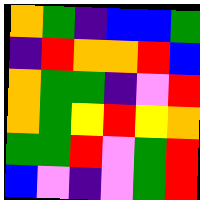[["orange", "green", "indigo", "blue", "blue", "green"], ["indigo", "red", "orange", "orange", "red", "blue"], ["orange", "green", "green", "indigo", "violet", "red"], ["orange", "green", "yellow", "red", "yellow", "orange"], ["green", "green", "red", "violet", "green", "red"], ["blue", "violet", "indigo", "violet", "green", "red"]]